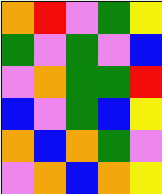[["orange", "red", "violet", "green", "yellow"], ["green", "violet", "green", "violet", "blue"], ["violet", "orange", "green", "green", "red"], ["blue", "violet", "green", "blue", "yellow"], ["orange", "blue", "orange", "green", "violet"], ["violet", "orange", "blue", "orange", "yellow"]]